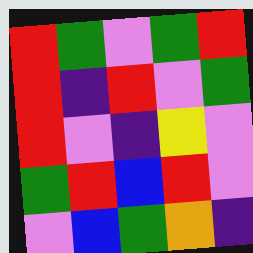[["red", "green", "violet", "green", "red"], ["red", "indigo", "red", "violet", "green"], ["red", "violet", "indigo", "yellow", "violet"], ["green", "red", "blue", "red", "violet"], ["violet", "blue", "green", "orange", "indigo"]]